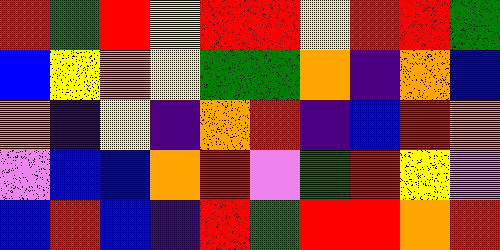[["red", "green", "red", "yellow", "red", "red", "yellow", "red", "red", "green"], ["blue", "yellow", "orange", "yellow", "green", "green", "orange", "indigo", "orange", "blue"], ["orange", "indigo", "yellow", "indigo", "orange", "red", "indigo", "blue", "red", "orange"], ["violet", "blue", "blue", "orange", "red", "violet", "green", "red", "yellow", "violet"], ["blue", "red", "blue", "indigo", "red", "green", "red", "red", "orange", "red"]]